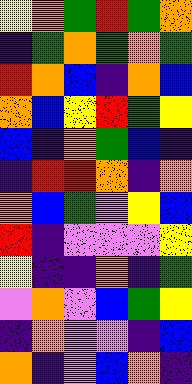[["yellow", "orange", "green", "red", "green", "orange"], ["indigo", "green", "orange", "green", "orange", "green"], ["red", "orange", "blue", "indigo", "orange", "blue"], ["orange", "blue", "yellow", "red", "green", "yellow"], ["blue", "indigo", "orange", "green", "blue", "indigo"], ["indigo", "red", "red", "orange", "indigo", "orange"], ["orange", "blue", "green", "violet", "yellow", "blue"], ["red", "indigo", "violet", "violet", "violet", "yellow"], ["yellow", "indigo", "indigo", "orange", "indigo", "green"], ["violet", "orange", "violet", "blue", "green", "yellow"], ["indigo", "orange", "violet", "violet", "indigo", "blue"], ["orange", "indigo", "violet", "blue", "orange", "indigo"]]